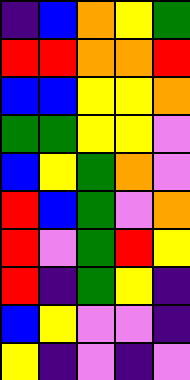[["indigo", "blue", "orange", "yellow", "green"], ["red", "red", "orange", "orange", "red"], ["blue", "blue", "yellow", "yellow", "orange"], ["green", "green", "yellow", "yellow", "violet"], ["blue", "yellow", "green", "orange", "violet"], ["red", "blue", "green", "violet", "orange"], ["red", "violet", "green", "red", "yellow"], ["red", "indigo", "green", "yellow", "indigo"], ["blue", "yellow", "violet", "violet", "indigo"], ["yellow", "indigo", "violet", "indigo", "violet"]]